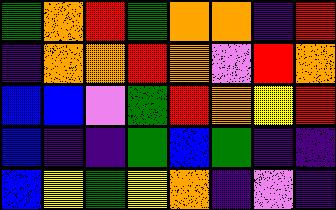[["green", "orange", "red", "green", "orange", "orange", "indigo", "red"], ["indigo", "orange", "orange", "red", "orange", "violet", "red", "orange"], ["blue", "blue", "violet", "green", "red", "orange", "yellow", "red"], ["blue", "indigo", "indigo", "green", "blue", "green", "indigo", "indigo"], ["blue", "yellow", "green", "yellow", "orange", "indigo", "violet", "indigo"]]